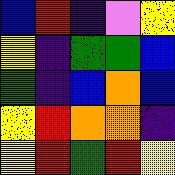[["blue", "red", "indigo", "violet", "yellow"], ["yellow", "indigo", "green", "green", "blue"], ["green", "indigo", "blue", "orange", "blue"], ["yellow", "red", "orange", "orange", "indigo"], ["yellow", "red", "green", "red", "yellow"]]